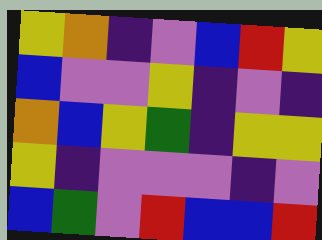[["yellow", "orange", "indigo", "violet", "blue", "red", "yellow"], ["blue", "violet", "violet", "yellow", "indigo", "violet", "indigo"], ["orange", "blue", "yellow", "green", "indigo", "yellow", "yellow"], ["yellow", "indigo", "violet", "violet", "violet", "indigo", "violet"], ["blue", "green", "violet", "red", "blue", "blue", "red"]]